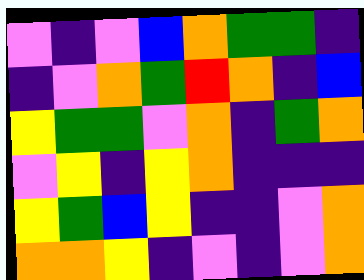[["violet", "indigo", "violet", "blue", "orange", "green", "green", "indigo"], ["indigo", "violet", "orange", "green", "red", "orange", "indigo", "blue"], ["yellow", "green", "green", "violet", "orange", "indigo", "green", "orange"], ["violet", "yellow", "indigo", "yellow", "orange", "indigo", "indigo", "indigo"], ["yellow", "green", "blue", "yellow", "indigo", "indigo", "violet", "orange"], ["orange", "orange", "yellow", "indigo", "violet", "indigo", "violet", "orange"]]